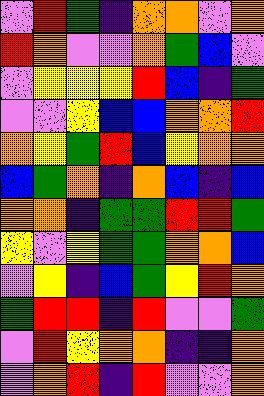[["violet", "red", "green", "indigo", "orange", "orange", "violet", "orange"], ["red", "orange", "violet", "violet", "orange", "green", "blue", "violet"], ["violet", "yellow", "yellow", "yellow", "red", "blue", "indigo", "green"], ["violet", "violet", "yellow", "blue", "blue", "orange", "orange", "red"], ["orange", "yellow", "green", "red", "blue", "yellow", "orange", "orange"], ["blue", "green", "orange", "indigo", "orange", "blue", "indigo", "blue"], ["orange", "orange", "indigo", "green", "green", "red", "red", "green"], ["yellow", "violet", "yellow", "green", "green", "orange", "orange", "blue"], ["violet", "yellow", "indigo", "blue", "green", "yellow", "red", "orange"], ["green", "red", "red", "indigo", "red", "violet", "violet", "green"], ["violet", "red", "yellow", "orange", "orange", "indigo", "indigo", "orange"], ["violet", "orange", "red", "indigo", "red", "violet", "violet", "orange"]]